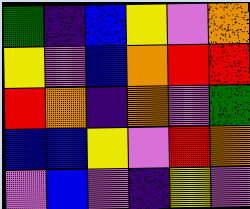[["green", "indigo", "blue", "yellow", "violet", "orange"], ["yellow", "violet", "blue", "orange", "red", "red"], ["red", "orange", "indigo", "orange", "violet", "green"], ["blue", "blue", "yellow", "violet", "red", "orange"], ["violet", "blue", "violet", "indigo", "yellow", "violet"]]